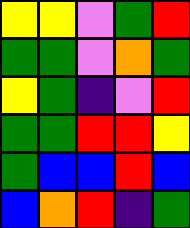[["yellow", "yellow", "violet", "green", "red"], ["green", "green", "violet", "orange", "green"], ["yellow", "green", "indigo", "violet", "red"], ["green", "green", "red", "red", "yellow"], ["green", "blue", "blue", "red", "blue"], ["blue", "orange", "red", "indigo", "green"]]